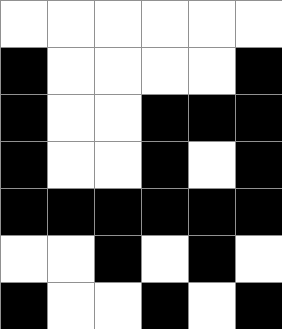[["white", "white", "white", "white", "white", "white"], ["black", "white", "white", "white", "white", "black"], ["black", "white", "white", "black", "black", "black"], ["black", "white", "white", "black", "white", "black"], ["black", "black", "black", "black", "black", "black"], ["white", "white", "black", "white", "black", "white"], ["black", "white", "white", "black", "white", "black"]]